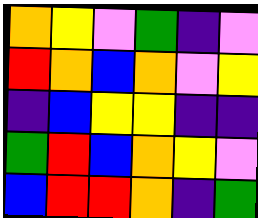[["orange", "yellow", "violet", "green", "indigo", "violet"], ["red", "orange", "blue", "orange", "violet", "yellow"], ["indigo", "blue", "yellow", "yellow", "indigo", "indigo"], ["green", "red", "blue", "orange", "yellow", "violet"], ["blue", "red", "red", "orange", "indigo", "green"]]